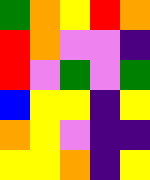[["green", "orange", "yellow", "red", "orange"], ["red", "orange", "violet", "violet", "indigo"], ["red", "violet", "green", "violet", "green"], ["blue", "yellow", "yellow", "indigo", "yellow"], ["orange", "yellow", "violet", "indigo", "indigo"], ["yellow", "yellow", "orange", "indigo", "yellow"]]